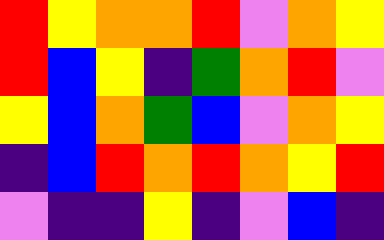[["red", "yellow", "orange", "orange", "red", "violet", "orange", "yellow"], ["red", "blue", "yellow", "indigo", "green", "orange", "red", "violet"], ["yellow", "blue", "orange", "green", "blue", "violet", "orange", "yellow"], ["indigo", "blue", "red", "orange", "red", "orange", "yellow", "red"], ["violet", "indigo", "indigo", "yellow", "indigo", "violet", "blue", "indigo"]]